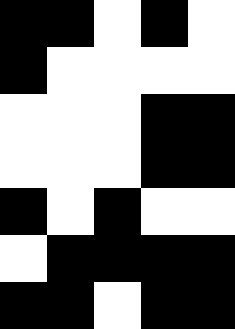[["black", "black", "white", "black", "white"], ["black", "white", "white", "white", "white"], ["white", "white", "white", "black", "black"], ["white", "white", "white", "black", "black"], ["black", "white", "black", "white", "white"], ["white", "black", "black", "black", "black"], ["black", "black", "white", "black", "black"]]